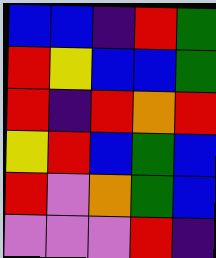[["blue", "blue", "indigo", "red", "green"], ["red", "yellow", "blue", "blue", "green"], ["red", "indigo", "red", "orange", "red"], ["yellow", "red", "blue", "green", "blue"], ["red", "violet", "orange", "green", "blue"], ["violet", "violet", "violet", "red", "indigo"]]